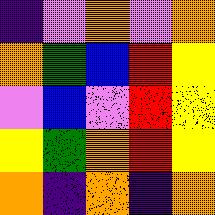[["indigo", "violet", "orange", "violet", "orange"], ["orange", "green", "blue", "red", "yellow"], ["violet", "blue", "violet", "red", "yellow"], ["yellow", "green", "orange", "red", "yellow"], ["orange", "indigo", "orange", "indigo", "orange"]]